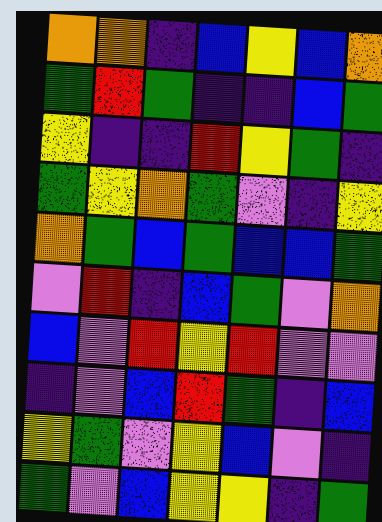[["orange", "orange", "indigo", "blue", "yellow", "blue", "orange"], ["green", "red", "green", "indigo", "indigo", "blue", "green"], ["yellow", "indigo", "indigo", "red", "yellow", "green", "indigo"], ["green", "yellow", "orange", "green", "violet", "indigo", "yellow"], ["orange", "green", "blue", "green", "blue", "blue", "green"], ["violet", "red", "indigo", "blue", "green", "violet", "orange"], ["blue", "violet", "red", "yellow", "red", "violet", "violet"], ["indigo", "violet", "blue", "red", "green", "indigo", "blue"], ["yellow", "green", "violet", "yellow", "blue", "violet", "indigo"], ["green", "violet", "blue", "yellow", "yellow", "indigo", "green"]]